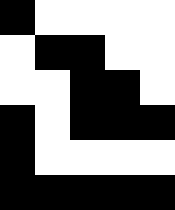[["black", "white", "white", "white", "white"], ["white", "black", "black", "white", "white"], ["white", "white", "black", "black", "white"], ["black", "white", "black", "black", "black"], ["black", "white", "white", "white", "white"], ["black", "black", "black", "black", "black"]]